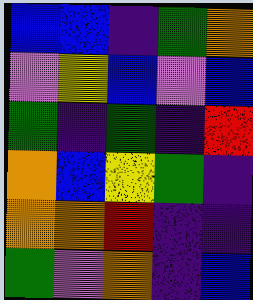[["blue", "blue", "indigo", "green", "orange"], ["violet", "yellow", "blue", "violet", "blue"], ["green", "indigo", "green", "indigo", "red"], ["orange", "blue", "yellow", "green", "indigo"], ["orange", "orange", "red", "indigo", "indigo"], ["green", "violet", "orange", "indigo", "blue"]]